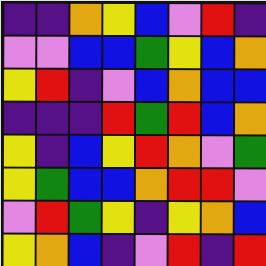[["indigo", "indigo", "orange", "yellow", "blue", "violet", "red", "indigo"], ["violet", "violet", "blue", "blue", "green", "yellow", "blue", "orange"], ["yellow", "red", "indigo", "violet", "blue", "orange", "blue", "blue"], ["indigo", "indigo", "indigo", "red", "green", "red", "blue", "orange"], ["yellow", "indigo", "blue", "yellow", "red", "orange", "violet", "green"], ["yellow", "green", "blue", "blue", "orange", "red", "red", "violet"], ["violet", "red", "green", "yellow", "indigo", "yellow", "orange", "blue"], ["yellow", "orange", "blue", "indigo", "violet", "red", "indigo", "red"]]